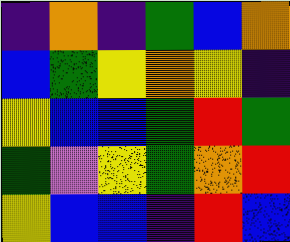[["indigo", "orange", "indigo", "green", "blue", "orange"], ["blue", "green", "yellow", "orange", "yellow", "indigo"], ["yellow", "blue", "blue", "green", "red", "green"], ["green", "violet", "yellow", "green", "orange", "red"], ["yellow", "blue", "blue", "indigo", "red", "blue"]]